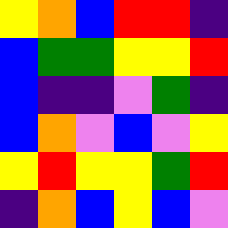[["yellow", "orange", "blue", "red", "red", "indigo"], ["blue", "green", "green", "yellow", "yellow", "red"], ["blue", "indigo", "indigo", "violet", "green", "indigo"], ["blue", "orange", "violet", "blue", "violet", "yellow"], ["yellow", "red", "yellow", "yellow", "green", "red"], ["indigo", "orange", "blue", "yellow", "blue", "violet"]]